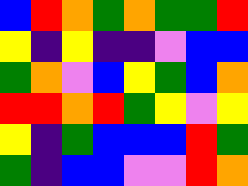[["blue", "red", "orange", "green", "orange", "green", "green", "red"], ["yellow", "indigo", "yellow", "indigo", "indigo", "violet", "blue", "blue"], ["green", "orange", "violet", "blue", "yellow", "green", "blue", "orange"], ["red", "red", "orange", "red", "green", "yellow", "violet", "yellow"], ["yellow", "indigo", "green", "blue", "blue", "blue", "red", "green"], ["green", "indigo", "blue", "blue", "violet", "violet", "red", "orange"]]